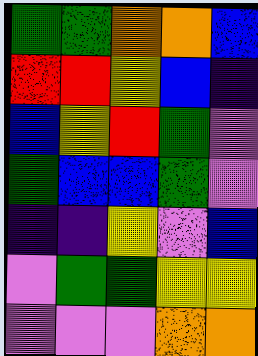[["green", "green", "orange", "orange", "blue"], ["red", "red", "yellow", "blue", "indigo"], ["blue", "yellow", "red", "green", "violet"], ["green", "blue", "blue", "green", "violet"], ["indigo", "indigo", "yellow", "violet", "blue"], ["violet", "green", "green", "yellow", "yellow"], ["violet", "violet", "violet", "orange", "orange"]]